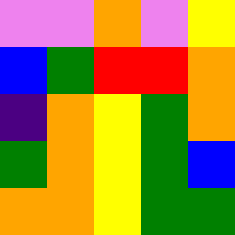[["violet", "violet", "orange", "violet", "yellow"], ["blue", "green", "red", "red", "orange"], ["indigo", "orange", "yellow", "green", "orange"], ["green", "orange", "yellow", "green", "blue"], ["orange", "orange", "yellow", "green", "green"]]